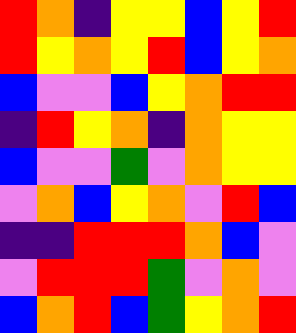[["red", "orange", "indigo", "yellow", "yellow", "blue", "yellow", "red"], ["red", "yellow", "orange", "yellow", "red", "blue", "yellow", "orange"], ["blue", "violet", "violet", "blue", "yellow", "orange", "red", "red"], ["indigo", "red", "yellow", "orange", "indigo", "orange", "yellow", "yellow"], ["blue", "violet", "violet", "green", "violet", "orange", "yellow", "yellow"], ["violet", "orange", "blue", "yellow", "orange", "violet", "red", "blue"], ["indigo", "indigo", "red", "red", "red", "orange", "blue", "violet"], ["violet", "red", "red", "red", "green", "violet", "orange", "violet"], ["blue", "orange", "red", "blue", "green", "yellow", "orange", "red"]]